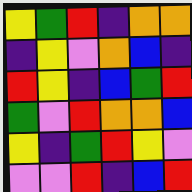[["yellow", "green", "red", "indigo", "orange", "orange"], ["indigo", "yellow", "violet", "orange", "blue", "indigo"], ["red", "yellow", "indigo", "blue", "green", "red"], ["green", "violet", "red", "orange", "orange", "blue"], ["yellow", "indigo", "green", "red", "yellow", "violet"], ["violet", "violet", "red", "indigo", "blue", "red"]]